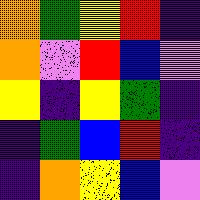[["orange", "green", "yellow", "red", "indigo"], ["orange", "violet", "red", "blue", "violet"], ["yellow", "indigo", "yellow", "green", "indigo"], ["indigo", "green", "blue", "red", "indigo"], ["indigo", "orange", "yellow", "blue", "violet"]]